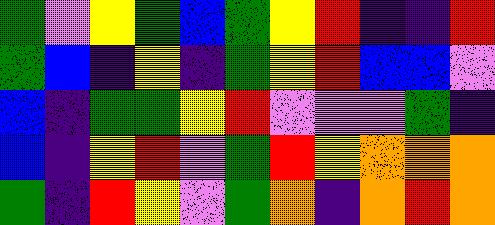[["green", "violet", "yellow", "green", "blue", "green", "yellow", "red", "indigo", "indigo", "red"], ["green", "blue", "indigo", "yellow", "indigo", "green", "yellow", "red", "blue", "blue", "violet"], ["blue", "indigo", "green", "green", "yellow", "red", "violet", "violet", "violet", "green", "indigo"], ["blue", "indigo", "yellow", "red", "violet", "green", "red", "yellow", "orange", "orange", "orange"], ["green", "indigo", "red", "yellow", "violet", "green", "orange", "indigo", "orange", "red", "orange"]]